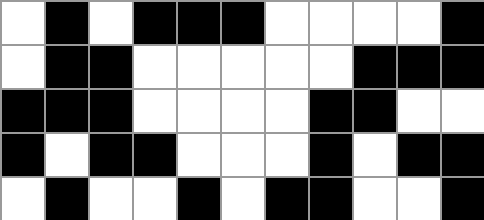[["white", "black", "white", "black", "black", "black", "white", "white", "white", "white", "black"], ["white", "black", "black", "white", "white", "white", "white", "white", "black", "black", "black"], ["black", "black", "black", "white", "white", "white", "white", "black", "black", "white", "white"], ["black", "white", "black", "black", "white", "white", "white", "black", "white", "black", "black"], ["white", "black", "white", "white", "black", "white", "black", "black", "white", "white", "black"]]